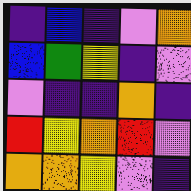[["indigo", "blue", "indigo", "violet", "orange"], ["blue", "green", "yellow", "indigo", "violet"], ["violet", "indigo", "indigo", "orange", "indigo"], ["red", "yellow", "orange", "red", "violet"], ["orange", "orange", "yellow", "violet", "indigo"]]